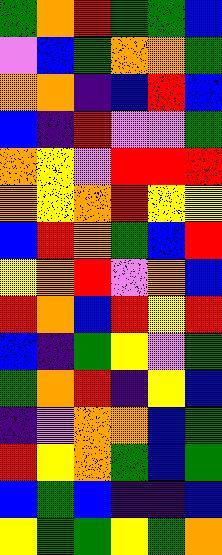[["green", "orange", "red", "green", "green", "blue"], ["violet", "blue", "green", "orange", "orange", "green"], ["orange", "orange", "indigo", "blue", "red", "blue"], ["blue", "indigo", "red", "violet", "violet", "green"], ["orange", "yellow", "violet", "red", "red", "red"], ["orange", "yellow", "orange", "red", "yellow", "yellow"], ["blue", "red", "orange", "green", "blue", "red"], ["yellow", "orange", "red", "violet", "orange", "blue"], ["red", "orange", "blue", "red", "yellow", "red"], ["blue", "indigo", "green", "yellow", "violet", "green"], ["green", "orange", "red", "indigo", "yellow", "blue"], ["indigo", "violet", "orange", "orange", "blue", "green"], ["red", "yellow", "orange", "green", "blue", "green"], ["blue", "green", "blue", "indigo", "indigo", "blue"], ["yellow", "green", "green", "yellow", "green", "orange"]]